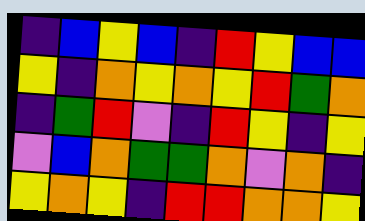[["indigo", "blue", "yellow", "blue", "indigo", "red", "yellow", "blue", "blue"], ["yellow", "indigo", "orange", "yellow", "orange", "yellow", "red", "green", "orange"], ["indigo", "green", "red", "violet", "indigo", "red", "yellow", "indigo", "yellow"], ["violet", "blue", "orange", "green", "green", "orange", "violet", "orange", "indigo"], ["yellow", "orange", "yellow", "indigo", "red", "red", "orange", "orange", "yellow"]]